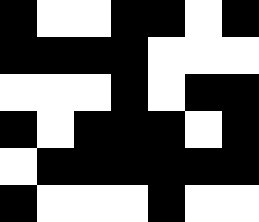[["black", "white", "white", "black", "black", "white", "black"], ["black", "black", "black", "black", "white", "white", "white"], ["white", "white", "white", "black", "white", "black", "black"], ["black", "white", "black", "black", "black", "white", "black"], ["white", "black", "black", "black", "black", "black", "black"], ["black", "white", "white", "white", "black", "white", "white"]]